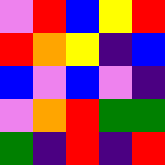[["violet", "red", "blue", "yellow", "red"], ["red", "orange", "yellow", "indigo", "blue"], ["blue", "violet", "blue", "violet", "indigo"], ["violet", "orange", "red", "green", "green"], ["green", "indigo", "red", "indigo", "red"]]